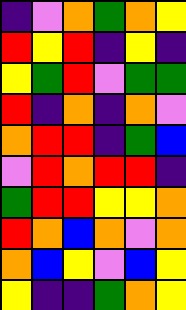[["indigo", "violet", "orange", "green", "orange", "yellow"], ["red", "yellow", "red", "indigo", "yellow", "indigo"], ["yellow", "green", "red", "violet", "green", "green"], ["red", "indigo", "orange", "indigo", "orange", "violet"], ["orange", "red", "red", "indigo", "green", "blue"], ["violet", "red", "orange", "red", "red", "indigo"], ["green", "red", "red", "yellow", "yellow", "orange"], ["red", "orange", "blue", "orange", "violet", "orange"], ["orange", "blue", "yellow", "violet", "blue", "yellow"], ["yellow", "indigo", "indigo", "green", "orange", "yellow"]]